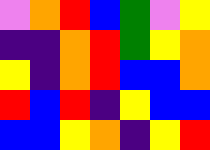[["violet", "orange", "red", "blue", "green", "violet", "yellow"], ["indigo", "indigo", "orange", "red", "green", "yellow", "orange"], ["yellow", "indigo", "orange", "red", "blue", "blue", "orange"], ["red", "blue", "red", "indigo", "yellow", "blue", "blue"], ["blue", "blue", "yellow", "orange", "indigo", "yellow", "red"]]